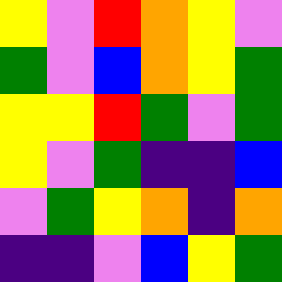[["yellow", "violet", "red", "orange", "yellow", "violet"], ["green", "violet", "blue", "orange", "yellow", "green"], ["yellow", "yellow", "red", "green", "violet", "green"], ["yellow", "violet", "green", "indigo", "indigo", "blue"], ["violet", "green", "yellow", "orange", "indigo", "orange"], ["indigo", "indigo", "violet", "blue", "yellow", "green"]]